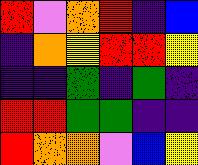[["red", "violet", "orange", "red", "indigo", "blue"], ["indigo", "orange", "yellow", "red", "red", "yellow"], ["indigo", "indigo", "green", "indigo", "green", "indigo"], ["red", "red", "green", "green", "indigo", "indigo"], ["red", "orange", "orange", "violet", "blue", "yellow"]]